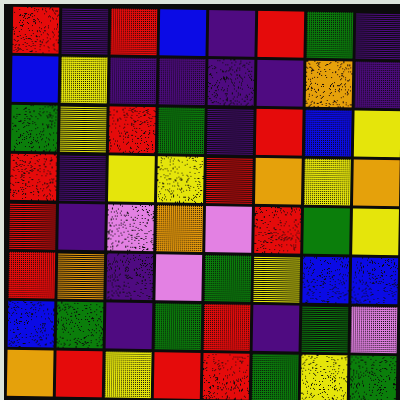[["red", "indigo", "red", "blue", "indigo", "red", "green", "indigo"], ["blue", "yellow", "indigo", "indigo", "indigo", "indigo", "orange", "indigo"], ["green", "yellow", "red", "green", "indigo", "red", "blue", "yellow"], ["red", "indigo", "yellow", "yellow", "red", "orange", "yellow", "orange"], ["red", "indigo", "violet", "orange", "violet", "red", "green", "yellow"], ["red", "orange", "indigo", "violet", "green", "yellow", "blue", "blue"], ["blue", "green", "indigo", "green", "red", "indigo", "green", "violet"], ["orange", "red", "yellow", "red", "red", "green", "yellow", "green"]]